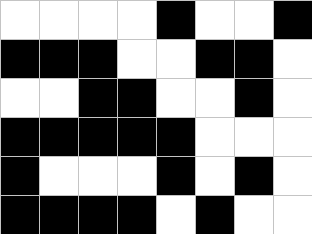[["white", "white", "white", "white", "black", "white", "white", "black"], ["black", "black", "black", "white", "white", "black", "black", "white"], ["white", "white", "black", "black", "white", "white", "black", "white"], ["black", "black", "black", "black", "black", "white", "white", "white"], ["black", "white", "white", "white", "black", "white", "black", "white"], ["black", "black", "black", "black", "white", "black", "white", "white"]]